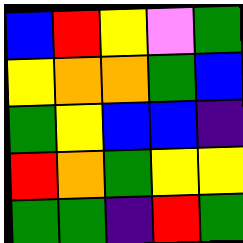[["blue", "red", "yellow", "violet", "green"], ["yellow", "orange", "orange", "green", "blue"], ["green", "yellow", "blue", "blue", "indigo"], ["red", "orange", "green", "yellow", "yellow"], ["green", "green", "indigo", "red", "green"]]